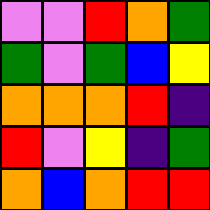[["violet", "violet", "red", "orange", "green"], ["green", "violet", "green", "blue", "yellow"], ["orange", "orange", "orange", "red", "indigo"], ["red", "violet", "yellow", "indigo", "green"], ["orange", "blue", "orange", "red", "red"]]